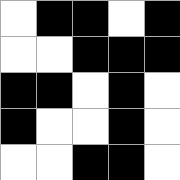[["white", "black", "black", "white", "black"], ["white", "white", "black", "black", "black"], ["black", "black", "white", "black", "white"], ["black", "white", "white", "black", "white"], ["white", "white", "black", "black", "white"]]